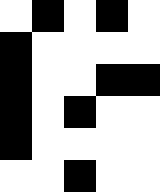[["white", "black", "white", "black", "white"], ["black", "white", "white", "white", "white"], ["black", "white", "white", "black", "black"], ["black", "white", "black", "white", "white"], ["black", "white", "white", "white", "white"], ["white", "white", "black", "white", "white"]]